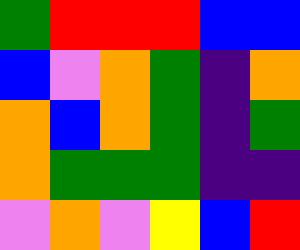[["green", "red", "red", "red", "blue", "blue"], ["blue", "violet", "orange", "green", "indigo", "orange"], ["orange", "blue", "orange", "green", "indigo", "green"], ["orange", "green", "green", "green", "indigo", "indigo"], ["violet", "orange", "violet", "yellow", "blue", "red"]]